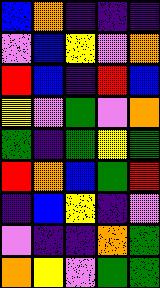[["blue", "orange", "indigo", "indigo", "indigo"], ["violet", "blue", "yellow", "violet", "orange"], ["red", "blue", "indigo", "red", "blue"], ["yellow", "violet", "green", "violet", "orange"], ["green", "indigo", "green", "yellow", "green"], ["red", "orange", "blue", "green", "red"], ["indigo", "blue", "yellow", "indigo", "violet"], ["violet", "indigo", "indigo", "orange", "green"], ["orange", "yellow", "violet", "green", "green"]]